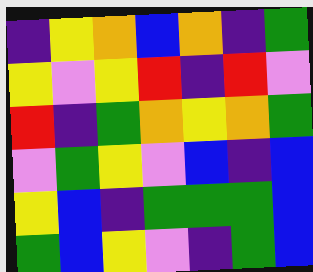[["indigo", "yellow", "orange", "blue", "orange", "indigo", "green"], ["yellow", "violet", "yellow", "red", "indigo", "red", "violet"], ["red", "indigo", "green", "orange", "yellow", "orange", "green"], ["violet", "green", "yellow", "violet", "blue", "indigo", "blue"], ["yellow", "blue", "indigo", "green", "green", "green", "blue"], ["green", "blue", "yellow", "violet", "indigo", "green", "blue"]]